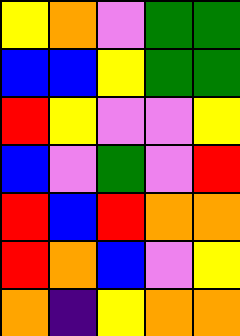[["yellow", "orange", "violet", "green", "green"], ["blue", "blue", "yellow", "green", "green"], ["red", "yellow", "violet", "violet", "yellow"], ["blue", "violet", "green", "violet", "red"], ["red", "blue", "red", "orange", "orange"], ["red", "orange", "blue", "violet", "yellow"], ["orange", "indigo", "yellow", "orange", "orange"]]